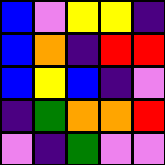[["blue", "violet", "yellow", "yellow", "indigo"], ["blue", "orange", "indigo", "red", "red"], ["blue", "yellow", "blue", "indigo", "violet"], ["indigo", "green", "orange", "orange", "red"], ["violet", "indigo", "green", "violet", "violet"]]